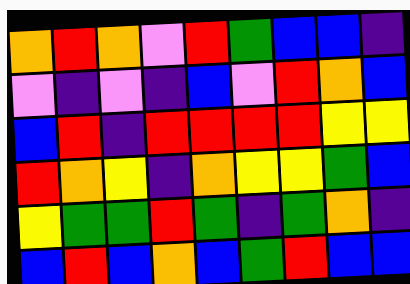[["orange", "red", "orange", "violet", "red", "green", "blue", "blue", "indigo"], ["violet", "indigo", "violet", "indigo", "blue", "violet", "red", "orange", "blue"], ["blue", "red", "indigo", "red", "red", "red", "red", "yellow", "yellow"], ["red", "orange", "yellow", "indigo", "orange", "yellow", "yellow", "green", "blue"], ["yellow", "green", "green", "red", "green", "indigo", "green", "orange", "indigo"], ["blue", "red", "blue", "orange", "blue", "green", "red", "blue", "blue"]]